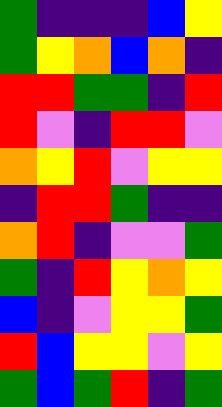[["green", "indigo", "indigo", "indigo", "blue", "yellow"], ["green", "yellow", "orange", "blue", "orange", "indigo"], ["red", "red", "green", "green", "indigo", "red"], ["red", "violet", "indigo", "red", "red", "violet"], ["orange", "yellow", "red", "violet", "yellow", "yellow"], ["indigo", "red", "red", "green", "indigo", "indigo"], ["orange", "red", "indigo", "violet", "violet", "green"], ["green", "indigo", "red", "yellow", "orange", "yellow"], ["blue", "indigo", "violet", "yellow", "yellow", "green"], ["red", "blue", "yellow", "yellow", "violet", "yellow"], ["green", "blue", "green", "red", "indigo", "green"]]